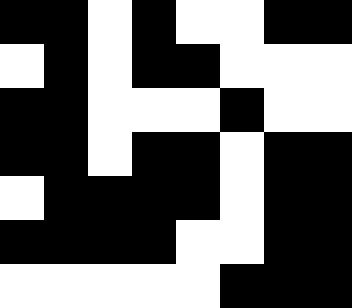[["black", "black", "white", "black", "white", "white", "black", "black"], ["white", "black", "white", "black", "black", "white", "white", "white"], ["black", "black", "white", "white", "white", "black", "white", "white"], ["black", "black", "white", "black", "black", "white", "black", "black"], ["white", "black", "black", "black", "black", "white", "black", "black"], ["black", "black", "black", "black", "white", "white", "black", "black"], ["white", "white", "white", "white", "white", "black", "black", "black"]]